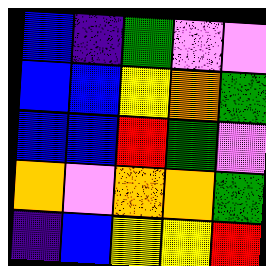[["blue", "indigo", "green", "violet", "violet"], ["blue", "blue", "yellow", "orange", "green"], ["blue", "blue", "red", "green", "violet"], ["orange", "violet", "orange", "orange", "green"], ["indigo", "blue", "yellow", "yellow", "red"]]